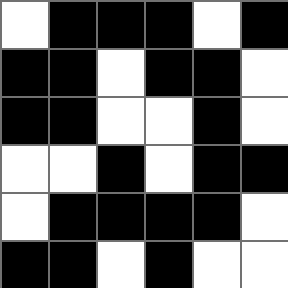[["white", "black", "black", "black", "white", "black"], ["black", "black", "white", "black", "black", "white"], ["black", "black", "white", "white", "black", "white"], ["white", "white", "black", "white", "black", "black"], ["white", "black", "black", "black", "black", "white"], ["black", "black", "white", "black", "white", "white"]]